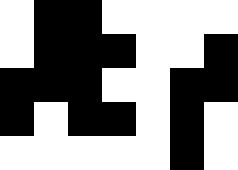[["white", "black", "black", "white", "white", "white", "white"], ["white", "black", "black", "black", "white", "white", "black"], ["black", "black", "black", "white", "white", "black", "black"], ["black", "white", "black", "black", "white", "black", "white"], ["white", "white", "white", "white", "white", "black", "white"]]